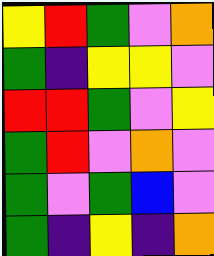[["yellow", "red", "green", "violet", "orange"], ["green", "indigo", "yellow", "yellow", "violet"], ["red", "red", "green", "violet", "yellow"], ["green", "red", "violet", "orange", "violet"], ["green", "violet", "green", "blue", "violet"], ["green", "indigo", "yellow", "indigo", "orange"]]